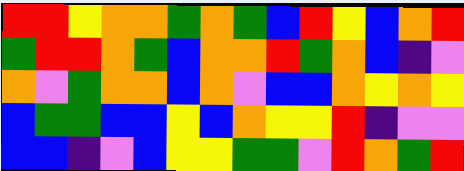[["red", "red", "yellow", "orange", "orange", "green", "orange", "green", "blue", "red", "yellow", "blue", "orange", "red"], ["green", "red", "red", "orange", "green", "blue", "orange", "orange", "red", "green", "orange", "blue", "indigo", "violet"], ["orange", "violet", "green", "orange", "orange", "blue", "orange", "violet", "blue", "blue", "orange", "yellow", "orange", "yellow"], ["blue", "green", "green", "blue", "blue", "yellow", "blue", "orange", "yellow", "yellow", "red", "indigo", "violet", "violet"], ["blue", "blue", "indigo", "violet", "blue", "yellow", "yellow", "green", "green", "violet", "red", "orange", "green", "red"]]